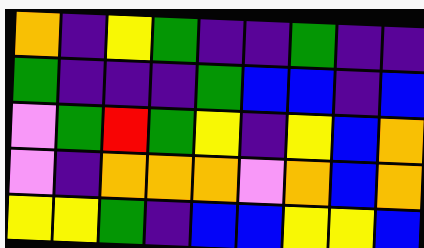[["orange", "indigo", "yellow", "green", "indigo", "indigo", "green", "indigo", "indigo"], ["green", "indigo", "indigo", "indigo", "green", "blue", "blue", "indigo", "blue"], ["violet", "green", "red", "green", "yellow", "indigo", "yellow", "blue", "orange"], ["violet", "indigo", "orange", "orange", "orange", "violet", "orange", "blue", "orange"], ["yellow", "yellow", "green", "indigo", "blue", "blue", "yellow", "yellow", "blue"]]